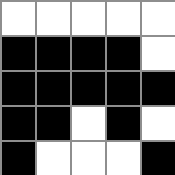[["white", "white", "white", "white", "white"], ["black", "black", "black", "black", "white"], ["black", "black", "black", "black", "black"], ["black", "black", "white", "black", "white"], ["black", "white", "white", "white", "black"]]